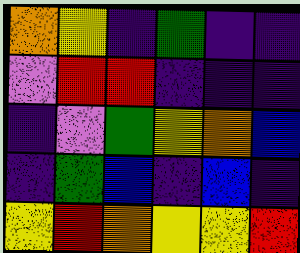[["orange", "yellow", "indigo", "green", "indigo", "indigo"], ["violet", "red", "red", "indigo", "indigo", "indigo"], ["indigo", "violet", "green", "yellow", "orange", "blue"], ["indigo", "green", "blue", "indigo", "blue", "indigo"], ["yellow", "red", "orange", "yellow", "yellow", "red"]]